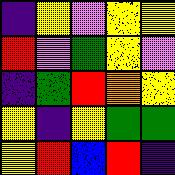[["indigo", "yellow", "violet", "yellow", "yellow"], ["red", "violet", "green", "yellow", "violet"], ["indigo", "green", "red", "orange", "yellow"], ["yellow", "indigo", "yellow", "green", "green"], ["yellow", "red", "blue", "red", "indigo"]]